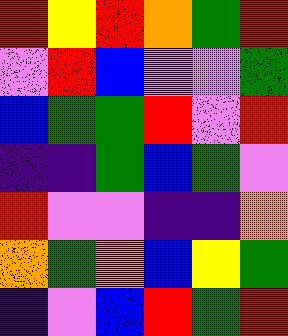[["red", "yellow", "red", "orange", "green", "red"], ["violet", "red", "blue", "violet", "violet", "green"], ["blue", "green", "green", "red", "violet", "red"], ["indigo", "indigo", "green", "blue", "green", "violet"], ["red", "violet", "violet", "indigo", "indigo", "orange"], ["orange", "green", "orange", "blue", "yellow", "green"], ["indigo", "violet", "blue", "red", "green", "red"]]